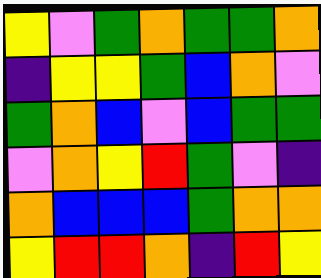[["yellow", "violet", "green", "orange", "green", "green", "orange"], ["indigo", "yellow", "yellow", "green", "blue", "orange", "violet"], ["green", "orange", "blue", "violet", "blue", "green", "green"], ["violet", "orange", "yellow", "red", "green", "violet", "indigo"], ["orange", "blue", "blue", "blue", "green", "orange", "orange"], ["yellow", "red", "red", "orange", "indigo", "red", "yellow"]]